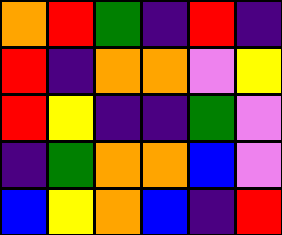[["orange", "red", "green", "indigo", "red", "indigo"], ["red", "indigo", "orange", "orange", "violet", "yellow"], ["red", "yellow", "indigo", "indigo", "green", "violet"], ["indigo", "green", "orange", "orange", "blue", "violet"], ["blue", "yellow", "orange", "blue", "indigo", "red"]]